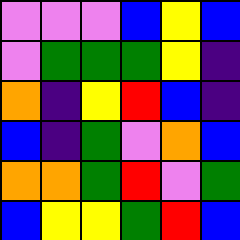[["violet", "violet", "violet", "blue", "yellow", "blue"], ["violet", "green", "green", "green", "yellow", "indigo"], ["orange", "indigo", "yellow", "red", "blue", "indigo"], ["blue", "indigo", "green", "violet", "orange", "blue"], ["orange", "orange", "green", "red", "violet", "green"], ["blue", "yellow", "yellow", "green", "red", "blue"]]